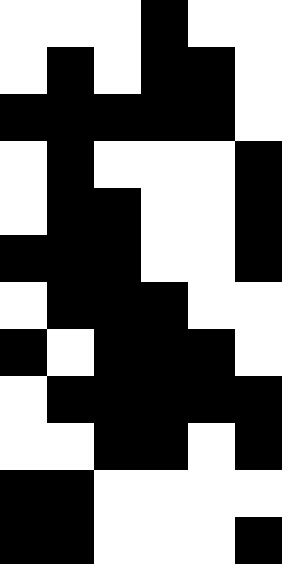[["white", "white", "white", "black", "white", "white"], ["white", "black", "white", "black", "black", "white"], ["black", "black", "black", "black", "black", "white"], ["white", "black", "white", "white", "white", "black"], ["white", "black", "black", "white", "white", "black"], ["black", "black", "black", "white", "white", "black"], ["white", "black", "black", "black", "white", "white"], ["black", "white", "black", "black", "black", "white"], ["white", "black", "black", "black", "black", "black"], ["white", "white", "black", "black", "white", "black"], ["black", "black", "white", "white", "white", "white"], ["black", "black", "white", "white", "white", "black"]]